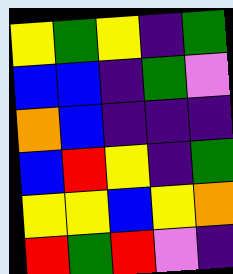[["yellow", "green", "yellow", "indigo", "green"], ["blue", "blue", "indigo", "green", "violet"], ["orange", "blue", "indigo", "indigo", "indigo"], ["blue", "red", "yellow", "indigo", "green"], ["yellow", "yellow", "blue", "yellow", "orange"], ["red", "green", "red", "violet", "indigo"]]